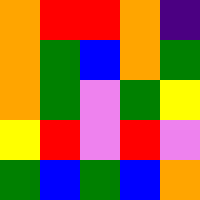[["orange", "red", "red", "orange", "indigo"], ["orange", "green", "blue", "orange", "green"], ["orange", "green", "violet", "green", "yellow"], ["yellow", "red", "violet", "red", "violet"], ["green", "blue", "green", "blue", "orange"]]